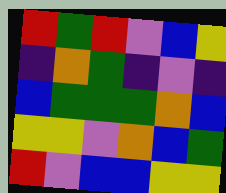[["red", "green", "red", "violet", "blue", "yellow"], ["indigo", "orange", "green", "indigo", "violet", "indigo"], ["blue", "green", "green", "green", "orange", "blue"], ["yellow", "yellow", "violet", "orange", "blue", "green"], ["red", "violet", "blue", "blue", "yellow", "yellow"]]